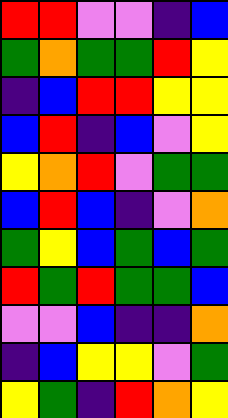[["red", "red", "violet", "violet", "indigo", "blue"], ["green", "orange", "green", "green", "red", "yellow"], ["indigo", "blue", "red", "red", "yellow", "yellow"], ["blue", "red", "indigo", "blue", "violet", "yellow"], ["yellow", "orange", "red", "violet", "green", "green"], ["blue", "red", "blue", "indigo", "violet", "orange"], ["green", "yellow", "blue", "green", "blue", "green"], ["red", "green", "red", "green", "green", "blue"], ["violet", "violet", "blue", "indigo", "indigo", "orange"], ["indigo", "blue", "yellow", "yellow", "violet", "green"], ["yellow", "green", "indigo", "red", "orange", "yellow"]]